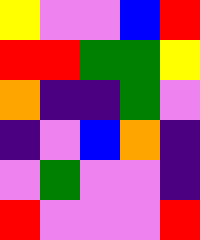[["yellow", "violet", "violet", "blue", "red"], ["red", "red", "green", "green", "yellow"], ["orange", "indigo", "indigo", "green", "violet"], ["indigo", "violet", "blue", "orange", "indigo"], ["violet", "green", "violet", "violet", "indigo"], ["red", "violet", "violet", "violet", "red"]]